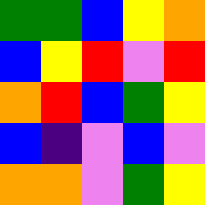[["green", "green", "blue", "yellow", "orange"], ["blue", "yellow", "red", "violet", "red"], ["orange", "red", "blue", "green", "yellow"], ["blue", "indigo", "violet", "blue", "violet"], ["orange", "orange", "violet", "green", "yellow"]]